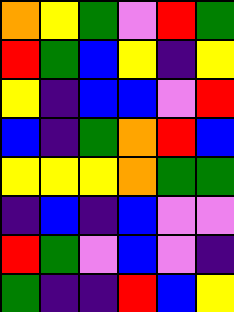[["orange", "yellow", "green", "violet", "red", "green"], ["red", "green", "blue", "yellow", "indigo", "yellow"], ["yellow", "indigo", "blue", "blue", "violet", "red"], ["blue", "indigo", "green", "orange", "red", "blue"], ["yellow", "yellow", "yellow", "orange", "green", "green"], ["indigo", "blue", "indigo", "blue", "violet", "violet"], ["red", "green", "violet", "blue", "violet", "indigo"], ["green", "indigo", "indigo", "red", "blue", "yellow"]]